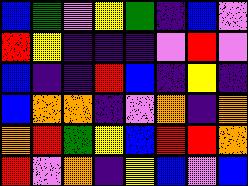[["blue", "green", "violet", "yellow", "green", "indigo", "blue", "violet"], ["red", "yellow", "indigo", "indigo", "indigo", "violet", "red", "violet"], ["blue", "indigo", "indigo", "red", "blue", "indigo", "yellow", "indigo"], ["blue", "orange", "orange", "indigo", "violet", "orange", "indigo", "orange"], ["orange", "red", "green", "yellow", "blue", "red", "red", "orange"], ["red", "violet", "orange", "indigo", "yellow", "blue", "violet", "blue"]]